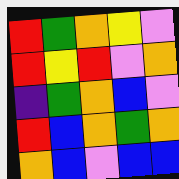[["red", "green", "orange", "yellow", "violet"], ["red", "yellow", "red", "violet", "orange"], ["indigo", "green", "orange", "blue", "violet"], ["red", "blue", "orange", "green", "orange"], ["orange", "blue", "violet", "blue", "blue"]]